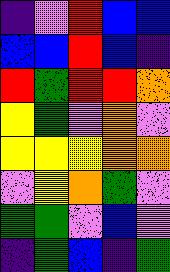[["indigo", "violet", "red", "blue", "blue"], ["blue", "blue", "red", "blue", "indigo"], ["red", "green", "red", "red", "orange"], ["yellow", "green", "violet", "orange", "violet"], ["yellow", "yellow", "yellow", "orange", "orange"], ["violet", "yellow", "orange", "green", "violet"], ["green", "green", "violet", "blue", "violet"], ["indigo", "green", "blue", "indigo", "green"]]